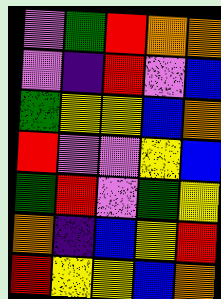[["violet", "green", "red", "orange", "orange"], ["violet", "indigo", "red", "violet", "blue"], ["green", "yellow", "yellow", "blue", "orange"], ["red", "violet", "violet", "yellow", "blue"], ["green", "red", "violet", "green", "yellow"], ["orange", "indigo", "blue", "yellow", "red"], ["red", "yellow", "yellow", "blue", "orange"]]